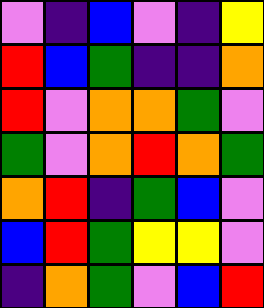[["violet", "indigo", "blue", "violet", "indigo", "yellow"], ["red", "blue", "green", "indigo", "indigo", "orange"], ["red", "violet", "orange", "orange", "green", "violet"], ["green", "violet", "orange", "red", "orange", "green"], ["orange", "red", "indigo", "green", "blue", "violet"], ["blue", "red", "green", "yellow", "yellow", "violet"], ["indigo", "orange", "green", "violet", "blue", "red"]]